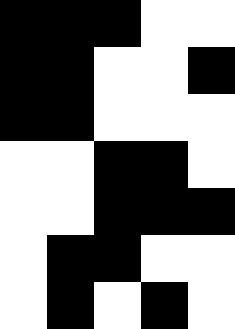[["black", "black", "black", "white", "white"], ["black", "black", "white", "white", "black"], ["black", "black", "white", "white", "white"], ["white", "white", "black", "black", "white"], ["white", "white", "black", "black", "black"], ["white", "black", "black", "white", "white"], ["white", "black", "white", "black", "white"]]